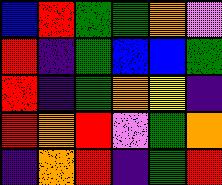[["blue", "red", "green", "green", "orange", "violet"], ["red", "indigo", "green", "blue", "blue", "green"], ["red", "indigo", "green", "orange", "yellow", "indigo"], ["red", "orange", "red", "violet", "green", "orange"], ["indigo", "orange", "red", "indigo", "green", "red"]]